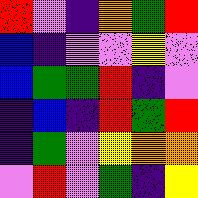[["red", "violet", "indigo", "orange", "green", "red"], ["blue", "indigo", "violet", "violet", "yellow", "violet"], ["blue", "green", "green", "red", "indigo", "violet"], ["indigo", "blue", "indigo", "red", "green", "red"], ["indigo", "green", "violet", "yellow", "orange", "orange"], ["violet", "red", "violet", "green", "indigo", "yellow"]]